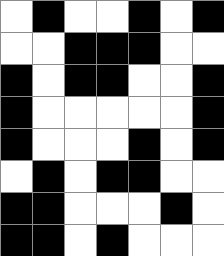[["white", "black", "white", "white", "black", "white", "black"], ["white", "white", "black", "black", "black", "white", "white"], ["black", "white", "black", "black", "white", "white", "black"], ["black", "white", "white", "white", "white", "white", "black"], ["black", "white", "white", "white", "black", "white", "black"], ["white", "black", "white", "black", "black", "white", "white"], ["black", "black", "white", "white", "white", "black", "white"], ["black", "black", "white", "black", "white", "white", "white"]]